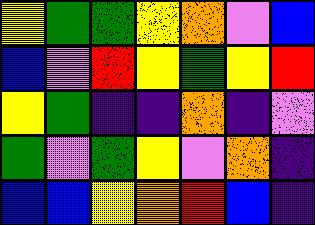[["yellow", "green", "green", "yellow", "orange", "violet", "blue"], ["blue", "violet", "red", "yellow", "green", "yellow", "red"], ["yellow", "green", "indigo", "indigo", "orange", "indigo", "violet"], ["green", "violet", "green", "yellow", "violet", "orange", "indigo"], ["blue", "blue", "yellow", "orange", "red", "blue", "indigo"]]